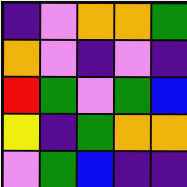[["indigo", "violet", "orange", "orange", "green"], ["orange", "violet", "indigo", "violet", "indigo"], ["red", "green", "violet", "green", "blue"], ["yellow", "indigo", "green", "orange", "orange"], ["violet", "green", "blue", "indigo", "indigo"]]